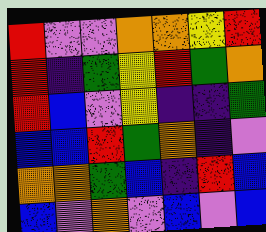[["red", "violet", "violet", "orange", "orange", "yellow", "red"], ["red", "indigo", "green", "yellow", "red", "green", "orange"], ["red", "blue", "violet", "yellow", "indigo", "indigo", "green"], ["blue", "blue", "red", "green", "orange", "indigo", "violet"], ["orange", "orange", "green", "blue", "indigo", "red", "blue"], ["blue", "violet", "orange", "violet", "blue", "violet", "blue"]]